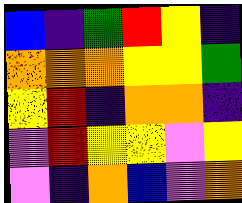[["blue", "indigo", "green", "red", "yellow", "indigo"], ["orange", "orange", "orange", "yellow", "yellow", "green"], ["yellow", "red", "indigo", "orange", "orange", "indigo"], ["violet", "red", "yellow", "yellow", "violet", "yellow"], ["violet", "indigo", "orange", "blue", "violet", "orange"]]